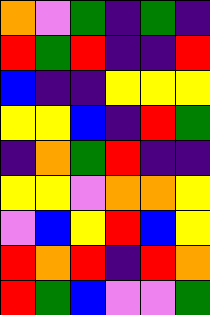[["orange", "violet", "green", "indigo", "green", "indigo"], ["red", "green", "red", "indigo", "indigo", "red"], ["blue", "indigo", "indigo", "yellow", "yellow", "yellow"], ["yellow", "yellow", "blue", "indigo", "red", "green"], ["indigo", "orange", "green", "red", "indigo", "indigo"], ["yellow", "yellow", "violet", "orange", "orange", "yellow"], ["violet", "blue", "yellow", "red", "blue", "yellow"], ["red", "orange", "red", "indigo", "red", "orange"], ["red", "green", "blue", "violet", "violet", "green"]]